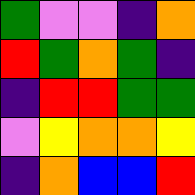[["green", "violet", "violet", "indigo", "orange"], ["red", "green", "orange", "green", "indigo"], ["indigo", "red", "red", "green", "green"], ["violet", "yellow", "orange", "orange", "yellow"], ["indigo", "orange", "blue", "blue", "red"]]